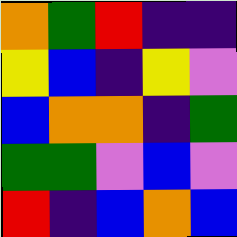[["orange", "green", "red", "indigo", "indigo"], ["yellow", "blue", "indigo", "yellow", "violet"], ["blue", "orange", "orange", "indigo", "green"], ["green", "green", "violet", "blue", "violet"], ["red", "indigo", "blue", "orange", "blue"]]